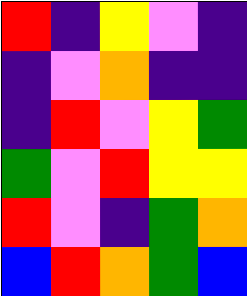[["red", "indigo", "yellow", "violet", "indigo"], ["indigo", "violet", "orange", "indigo", "indigo"], ["indigo", "red", "violet", "yellow", "green"], ["green", "violet", "red", "yellow", "yellow"], ["red", "violet", "indigo", "green", "orange"], ["blue", "red", "orange", "green", "blue"]]